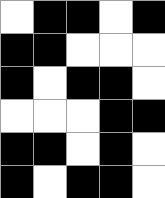[["white", "black", "black", "white", "black"], ["black", "black", "white", "white", "white"], ["black", "white", "black", "black", "white"], ["white", "white", "white", "black", "black"], ["black", "black", "white", "black", "white"], ["black", "white", "black", "black", "white"]]